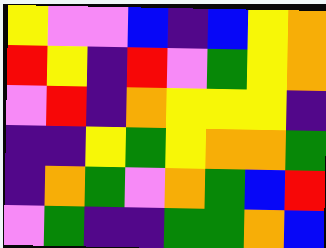[["yellow", "violet", "violet", "blue", "indigo", "blue", "yellow", "orange"], ["red", "yellow", "indigo", "red", "violet", "green", "yellow", "orange"], ["violet", "red", "indigo", "orange", "yellow", "yellow", "yellow", "indigo"], ["indigo", "indigo", "yellow", "green", "yellow", "orange", "orange", "green"], ["indigo", "orange", "green", "violet", "orange", "green", "blue", "red"], ["violet", "green", "indigo", "indigo", "green", "green", "orange", "blue"]]